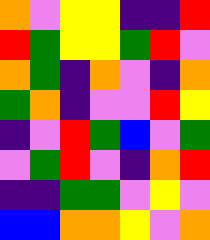[["orange", "violet", "yellow", "yellow", "indigo", "indigo", "red"], ["red", "green", "yellow", "yellow", "green", "red", "violet"], ["orange", "green", "indigo", "orange", "violet", "indigo", "orange"], ["green", "orange", "indigo", "violet", "violet", "red", "yellow"], ["indigo", "violet", "red", "green", "blue", "violet", "green"], ["violet", "green", "red", "violet", "indigo", "orange", "red"], ["indigo", "indigo", "green", "green", "violet", "yellow", "violet"], ["blue", "blue", "orange", "orange", "yellow", "violet", "orange"]]